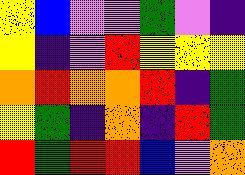[["yellow", "blue", "violet", "violet", "green", "violet", "indigo"], ["yellow", "indigo", "violet", "red", "yellow", "yellow", "yellow"], ["orange", "red", "orange", "orange", "red", "indigo", "green"], ["yellow", "green", "indigo", "orange", "indigo", "red", "green"], ["red", "green", "red", "red", "blue", "violet", "orange"]]